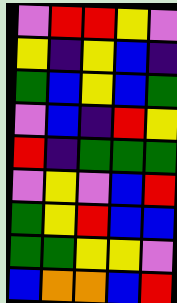[["violet", "red", "red", "yellow", "violet"], ["yellow", "indigo", "yellow", "blue", "indigo"], ["green", "blue", "yellow", "blue", "green"], ["violet", "blue", "indigo", "red", "yellow"], ["red", "indigo", "green", "green", "green"], ["violet", "yellow", "violet", "blue", "red"], ["green", "yellow", "red", "blue", "blue"], ["green", "green", "yellow", "yellow", "violet"], ["blue", "orange", "orange", "blue", "red"]]